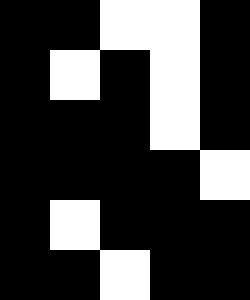[["black", "black", "white", "white", "black"], ["black", "white", "black", "white", "black"], ["black", "black", "black", "white", "black"], ["black", "black", "black", "black", "white"], ["black", "white", "black", "black", "black"], ["black", "black", "white", "black", "black"]]